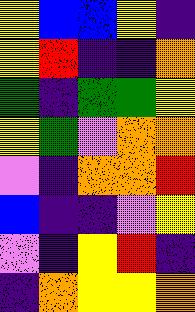[["yellow", "blue", "blue", "yellow", "indigo"], ["yellow", "red", "indigo", "indigo", "orange"], ["green", "indigo", "green", "green", "yellow"], ["yellow", "green", "violet", "orange", "orange"], ["violet", "indigo", "orange", "orange", "red"], ["blue", "indigo", "indigo", "violet", "yellow"], ["violet", "indigo", "yellow", "red", "indigo"], ["indigo", "orange", "yellow", "yellow", "orange"]]